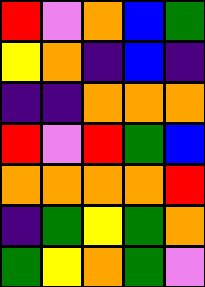[["red", "violet", "orange", "blue", "green"], ["yellow", "orange", "indigo", "blue", "indigo"], ["indigo", "indigo", "orange", "orange", "orange"], ["red", "violet", "red", "green", "blue"], ["orange", "orange", "orange", "orange", "red"], ["indigo", "green", "yellow", "green", "orange"], ["green", "yellow", "orange", "green", "violet"]]